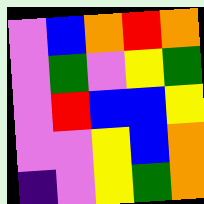[["violet", "blue", "orange", "red", "orange"], ["violet", "green", "violet", "yellow", "green"], ["violet", "red", "blue", "blue", "yellow"], ["violet", "violet", "yellow", "blue", "orange"], ["indigo", "violet", "yellow", "green", "orange"]]